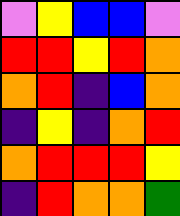[["violet", "yellow", "blue", "blue", "violet"], ["red", "red", "yellow", "red", "orange"], ["orange", "red", "indigo", "blue", "orange"], ["indigo", "yellow", "indigo", "orange", "red"], ["orange", "red", "red", "red", "yellow"], ["indigo", "red", "orange", "orange", "green"]]